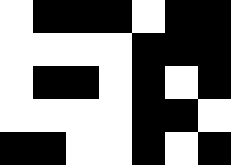[["white", "black", "black", "black", "white", "black", "black"], ["white", "white", "white", "white", "black", "black", "black"], ["white", "black", "black", "white", "black", "white", "black"], ["white", "white", "white", "white", "black", "black", "white"], ["black", "black", "white", "white", "black", "white", "black"]]